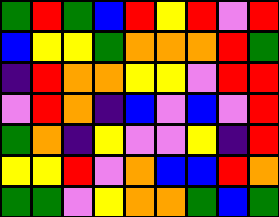[["green", "red", "green", "blue", "red", "yellow", "red", "violet", "red"], ["blue", "yellow", "yellow", "green", "orange", "orange", "orange", "red", "green"], ["indigo", "red", "orange", "orange", "yellow", "yellow", "violet", "red", "red"], ["violet", "red", "orange", "indigo", "blue", "violet", "blue", "violet", "red"], ["green", "orange", "indigo", "yellow", "violet", "violet", "yellow", "indigo", "red"], ["yellow", "yellow", "red", "violet", "orange", "blue", "blue", "red", "orange"], ["green", "green", "violet", "yellow", "orange", "orange", "green", "blue", "green"]]